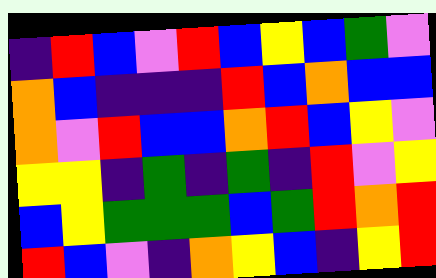[["indigo", "red", "blue", "violet", "red", "blue", "yellow", "blue", "green", "violet"], ["orange", "blue", "indigo", "indigo", "indigo", "red", "blue", "orange", "blue", "blue"], ["orange", "violet", "red", "blue", "blue", "orange", "red", "blue", "yellow", "violet"], ["yellow", "yellow", "indigo", "green", "indigo", "green", "indigo", "red", "violet", "yellow"], ["blue", "yellow", "green", "green", "green", "blue", "green", "red", "orange", "red"], ["red", "blue", "violet", "indigo", "orange", "yellow", "blue", "indigo", "yellow", "red"]]